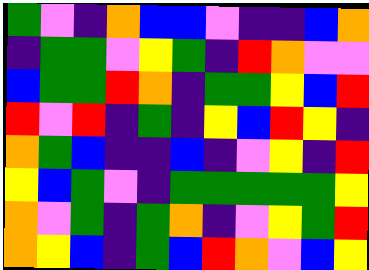[["green", "violet", "indigo", "orange", "blue", "blue", "violet", "indigo", "indigo", "blue", "orange"], ["indigo", "green", "green", "violet", "yellow", "green", "indigo", "red", "orange", "violet", "violet"], ["blue", "green", "green", "red", "orange", "indigo", "green", "green", "yellow", "blue", "red"], ["red", "violet", "red", "indigo", "green", "indigo", "yellow", "blue", "red", "yellow", "indigo"], ["orange", "green", "blue", "indigo", "indigo", "blue", "indigo", "violet", "yellow", "indigo", "red"], ["yellow", "blue", "green", "violet", "indigo", "green", "green", "green", "green", "green", "yellow"], ["orange", "violet", "green", "indigo", "green", "orange", "indigo", "violet", "yellow", "green", "red"], ["orange", "yellow", "blue", "indigo", "green", "blue", "red", "orange", "violet", "blue", "yellow"]]